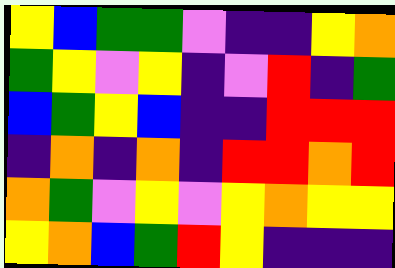[["yellow", "blue", "green", "green", "violet", "indigo", "indigo", "yellow", "orange"], ["green", "yellow", "violet", "yellow", "indigo", "violet", "red", "indigo", "green"], ["blue", "green", "yellow", "blue", "indigo", "indigo", "red", "red", "red"], ["indigo", "orange", "indigo", "orange", "indigo", "red", "red", "orange", "red"], ["orange", "green", "violet", "yellow", "violet", "yellow", "orange", "yellow", "yellow"], ["yellow", "orange", "blue", "green", "red", "yellow", "indigo", "indigo", "indigo"]]